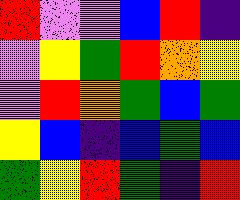[["red", "violet", "violet", "blue", "red", "indigo"], ["violet", "yellow", "green", "red", "orange", "yellow"], ["violet", "red", "orange", "green", "blue", "green"], ["yellow", "blue", "indigo", "blue", "green", "blue"], ["green", "yellow", "red", "green", "indigo", "red"]]